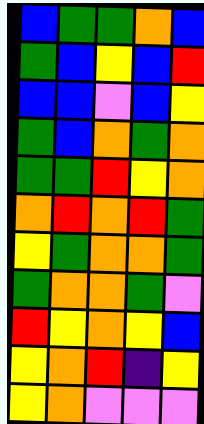[["blue", "green", "green", "orange", "blue"], ["green", "blue", "yellow", "blue", "red"], ["blue", "blue", "violet", "blue", "yellow"], ["green", "blue", "orange", "green", "orange"], ["green", "green", "red", "yellow", "orange"], ["orange", "red", "orange", "red", "green"], ["yellow", "green", "orange", "orange", "green"], ["green", "orange", "orange", "green", "violet"], ["red", "yellow", "orange", "yellow", "blue"], ["yellow", "orange", "red", "indigo", "yellow"], ["yellow", "orange", "violet", "violet", "violet"]]